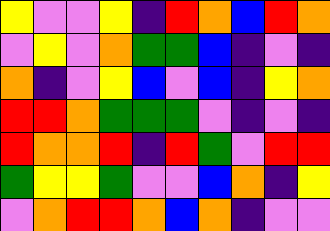[["yellow", "violet", "violet", "yellow", "indigo", "red", "orange", "blue", "red", "orange"], ["violet", "yellow", "violet", "orange", "green", "green", "blue", "indigo", "violet", "indigo"], ["orange", "indigo", "violet", "yellow", "blue", "violet", "blue", "indigo", "yellow", "orange"], ["red", "red", "orange", "green", "green", "green", "violet", "indigo", "violet", "indigo"], ["red", "orange", "orange", "red", "indigo", "red", "green", "violet", "red", "red"], ["green", "yellow", "yellow", "green", "violet", "violet", "blue", "orange", "indigo", "yellow"], ["violet", "orange", "red", "red", "orange", "blue", "orange", "indigo", "violet", "violet"]]